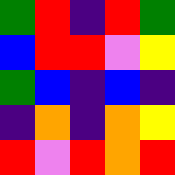[["green", "red", "indigo", "red", "green"], ["blue", "red", "red", "violet", "yellow"], ["green", "blue", "indigo", "blue", "indigo"], ["indigo", "orange", "indigo", "orange", "yellow"], ["red", "violet", "red", "orange", "red"]]